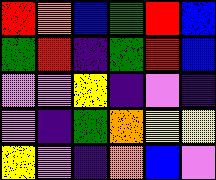[["red", "orange", "blue", "green", "red", "blue"], ["green", "red", "indigo", "green", "red", "blue"], ["violet", "violet", "yellow", "indigo", "violet", "indigo"], ["violet", "indigo", "green", "orange", "yellow", "yellow"], ["yellow", "violet", "indigo", "orange", "blue", "violet"]]